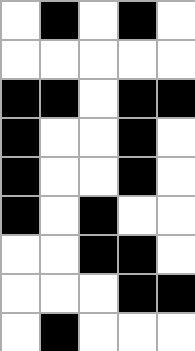[["white", "black", "white", "black", "white"], ["white", "white", "white", "white", "white"], ["black", "black", "white", "black", "black"], ["black", "white", "white", "black", "white"], ["black", "white", "white", "black", "white"], ["black", "white", "black", "white", "white"], ["white", "white", "black", "black", "white"], ["white", "white", "white", "black", "black"], ["white", "black", "white", "white", "white"]]